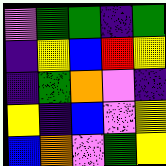[["violet", "green", "green", "indigo", "green"], ["indigo", "yellow", "blue", "red", "yellow"], ["indigo", "green", "orange", "violet", "indigo"], ["yellow", "indigo", "blue", "violet", "yellow"], ["blue", "orange", "violet", "green", "yellow"]]